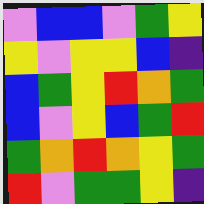[["violet", "blue", "blue", "violet", "green", "yellow"], ["yellow", "violet", "yellow", "yellow", "blue", "indigo"], ["blue", "green", "yellow", "red", "orange", "green"], ["blue", "violet", "yellow", "blue", "green", "red"], ["green", "orange", "red", "orange", "yellow", "green"], ["red", "violet", "green", "green", "yellow", "indigo"]]